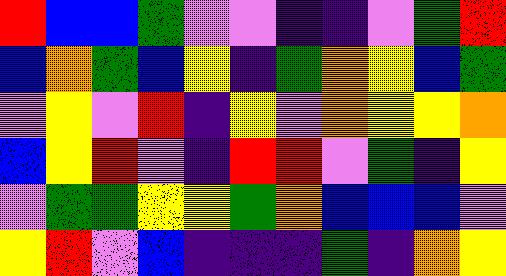[["red", "blue", "blue", "green", "violet", "violet", "indigo", "indigo", "violet", "green", "red"], ["blue", "orange", "green", "blue", "yellow", "indigo", "green", "orange", "yellow", "blue", "green"], ["violet", "yellow", "violet", "red", "indigo", "yellow", "violet", "orange", "yellow", "yellow", "orange"], ["blue", "yellow", "red", "violet", "indigo", "red", "red", "violet", "green", "indigo", "yellow"], ["violet", "green", "green", "yellow", "yellow", "green", "orange", "blue", "blue", "blue", "violet"], ["yellow", "red", "violet", "blue", "indigo", "indigo", "indigo", "green", "indigo", "orange", "yellow"]]